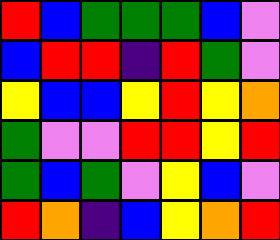[["red", "blue", "green", "green", "green", "blue", "violet"], ["blue", "red", "red", "indigo", "red", "green", "violet"], ["yellow", "blue", "blue", "yellow", "red", "yellow", "orange"], ["green", "violet", "violet", "red", "red", "yellow", "red"], ["green", "blue", "green", "violet", "yellow", "blue", "violet"], ["red", "orange", "indigo", "blue", "yellow", "orange", "red"]]